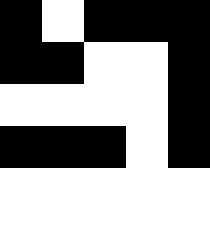[["black", "white", "black", "black", "black"], ["black", "black", "white", "white", "black"], ["white", "white", "white", "white", "black"], ["black", "black", "black", "white", "black"], ["white", "white", "white", "white", "white"], ["white", "white", "white", "white", "white"]]